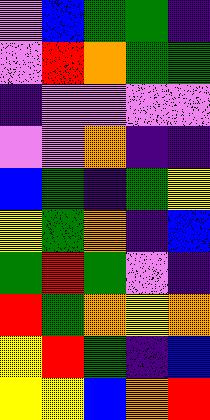[["violet", "blue", "green", "green", "indigo"], ["violet", "red", "orange", "green", "green"], ["indigo", "violet", "violet", "violet", "violet"], ["violet", "violet", "orange", "indigo", "indigo"], ["blue", "green", "indigo", "green", "yellow"], ["yellow", "green", "orange", "indigo", "blue"], ["green", "red", "green", "violet", "indigo"], ["red", "green", "orange", "yellow", "orange"], ["yellow", "red", "green", "indigo", "blue"], ["yellow", "yellow", "blue", "orange", "red"]]